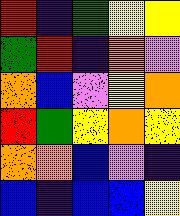[["red", "indigo", "green", "yellow", "yellow"], ["green", "red", "indigo", "orange", "violet"], ["orange", "blue", "violet", "yellow", "orange"], ["red", "green", "yellow", "orange", "yellow"], ["orange", "orange", "blue", "violet", "indigo"], ["blue", "indigo", "blue", "blue", "yellow"]]